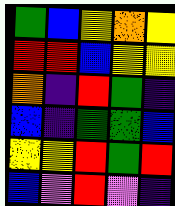[["green", "blue", "yellow", "orange", "yellow"], ["red", "red", "blue", "yellow", "yellow"], ["orange", "indigo", "red", "green", "indigo"], ["blue", "indigo", "green", "green", "blue"], ["yellow", "yellow", "red", "green", "red"], ["blue", "violet", "red", "violet", "indigo"]]